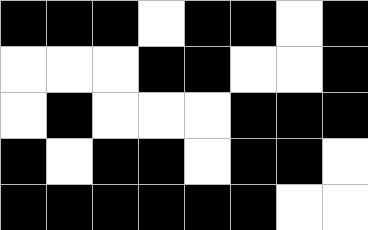[["black", "black", "black", "white", "black", "black", "white", "black"], ["white", "white", "white", "black", "black", "white", "white", "black"], ["white", "black", "white", "white", "white", "black", "black", "black"], ["black", "white", "black", "black", "white", "black", "black", "white"], ["black", "black", "black", "black", "black", "black", "white", "white"]]